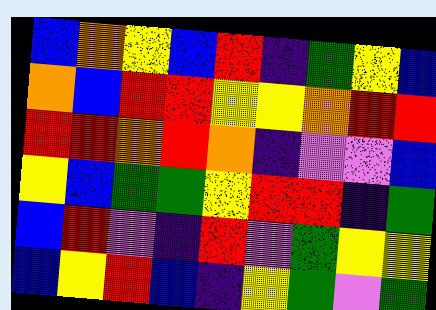[["blue", "orange", "yellow", "blue", "red", "indigo", "green", "yellow", "blue"], ["orange", "blue", "red", "red", "yellow", "yellow", "orange", "red", "red"], ["red", "red", "orange", "red", "orange", "indigo", "violet", "violet", "blue"], ["yellow", "blue", "green", "green", "yellow", "red", "red", "indigo", "green"], ["blue", "red", "violet", "indigo", "red", "violet", "green", "yellow", "yellow"], ["blue", "yellow", "red", "blue", "indigo", "yellow", "green", "violet", "green"]]